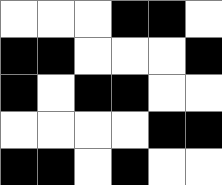[["white", "white", "white", "black", "black", "white"], ["black", "black", "white", "white", "white", "black"], ["black", "white", "black", "black", "white", "white"], ["white", "white", "white", "white", "black", "black"], ["black", "black", "white", "black", "white", "white"]]